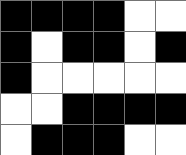[["black", "black", "black", "black", "white", "white"], ["black", "white", "black", "black", "white", "black"], ["black", "white", "white", "white", "white", "white"], ["white", "white", "black", "black", "black", "black"], ["white", "black", "black", "black", "white", "white"]]